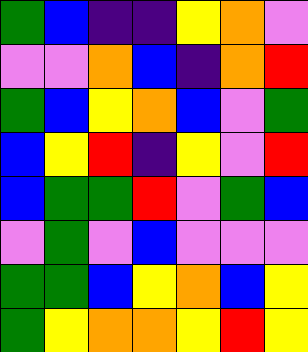[["green", "blue", "indigo", "indigo", "yellow", "orange", "violet"], ["violet", "violet", "orange", "blue", "indigo", "orange", "red"], ["green", "blue", "yellow", "orange", "blue", "violet", "green"], ["blue", "yellow", "red", "indigo", "yellow", "violet", "red"], ["blue", "green", "green", "red", "violet", "green", "blue"], ["violet", "green", "violet", "blue", "violet", "violet", "violet"], ["green", "green", "blue", "yellow", "orange", "blue", "yellow"], ["green", "yellow", "orange", "orange", "yellow", "red", "yellow"]]